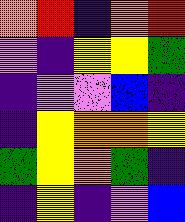[["orange", "red", "indigo", "orange", "red"], ["violet", "indigo", "yellow", "yellow", "green"], ["indigo", "violet", "violet", "blue", "indigo"], ["indigo", "yellow", "orange", "orange", "yellow"], ["green", "yellow", "orange", "green", "indigo"], ["indigo", "yellow", "indigo", "violet", "blue"]]